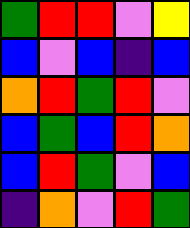[["green", "red", "red", "violet", "yellow"], ["blue", "violet", "blue", "indigo", "blue"], ["orange", "red", "green", "red", "violet"], ["blue", "green", "blue", "red", "orange"], ["blue", "red", "green", "violet", "blue"], ["indigo", "orange", "violet", "red", "green"]]